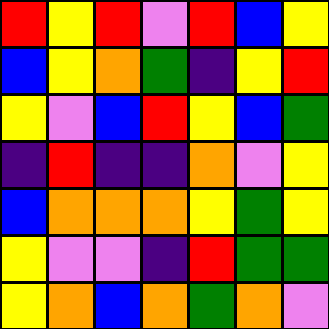[["red", "yellow", "red", "violet", "red", "blue", "yellow"], ["blue", "yellow", "orange", "green", "indigo", "yellow", "red"], ["yellow", "violet", "blue", "red", "yellow", "blue", "green"], ["indigo", "red", "indigo", "indigo", "orange", "violet", "yellow"], ["blue", "orange", "orange", "orange", "yellow", "green", "yellow"], ["yellow", "violet", "violet", "indigo", "red", "green", "green"], ["yellow", "orange", "blue", "orange", "green", "orange", "violet"]]